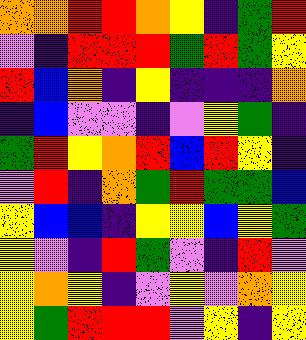[["orange", "orange", "red", "red", "orange", "yellow", "indigo", "green", "red"], ["violet", "indigo", "red", "red", "red", "green", "red", "green", "yellow"], ["red", "blue", "orange", "indigo", "yellow", "indigo", "indigo", "indigo", "orange"], ["indigo", "blue", "violet", "violet", "indigo", "violet", "yellow", "green", "indigo"], ["green", "red", "yellow", "orange", "red", "blue", "red", "yellow", "indigo"], ["violet", "red", "indigo", "orange", "green", "red", "green", "green", "blue"], ["yellow", "blue", "blue", "indigo", "yellow", "yellow", "blue", "yellow", "green"], ["yellow", "violet", "indigo", "red", "green", "violet", "indigo", "red", "violet"], ["yellow", "orange", "yellow", "indigo", "violet", "yellow", "violet", "orange", "yellow"], ["yellow", "green", "red", "red", "red", "violet", "yellow", "indigo", "yellow"]]